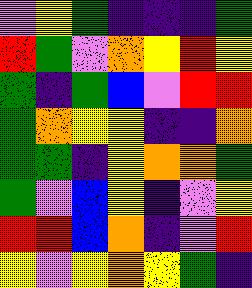[["violet", "yellow", "green", "indigo", "indigo", "indigo", "green"], ["red", "green", "violet", "orange", "yellow", "red", "yellow"], ["green", "indigo", "green", "blue", "violet", "red", "red"], ["green", "orange", "yellow", "yellow", "indigo", "indigo", "orange"], ["green", "green", "indigo", "yellow", "orange", "orange", "green"], ["green", "violet", "blue", "yellow", "indigo", "violet", "yellow"], ["red", "red", "blue", "orange", "indigo", "violet", "red"], ["yellow", "violet", "yellow", "orange", "yellow", "green", "indigo"]]